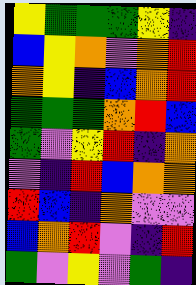[["yellow", "green", "green", "green", "yellow", "indigo"], ["blue", "yellow", "orange", "violet", "orange", "red"], ["orange", "yellow", "indigo", "blue", "orange", "red"], ["green", "green", "green", "orange", "red", "blue"], ["green", "violet", "yellow", "red", "indigo", "orange"], ["violet", "indigo", "red", "blue", "orange", "orange"], ["red", "blue", "indigo", "orange", "violet", "violet"], ["blue", "orange", "red", "violet", "indigo", "red"], ["green", "violet", "yellow", "violet", "green", "indigo"]]